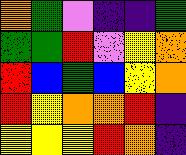[["orange", "green", "violet", "indigo", "indigo", "green"], ["green", "green", "red", "violet", "yellow", "orange"], ["red", "blue", "green", "blue", "yellow", "orange"], ["red", "yellow", "orange", "orange", "red", "indigo"], ["yellow", "yellow", "yellow", "red", "orange", "indigo"]]